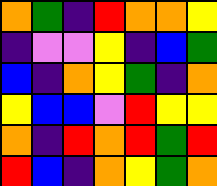[["orange", "green", "indigo", "red", "orange", "orange", "yellow"], ["indigo", "violet", "violet", "yellow", "indigo", "blue", "green"], ["blue", "indigo", "orange", "yellow", "green", "indigo", "orange"], ["yellow", "blue", "blue", "violet", "red", "yellow", "yellow"], ["orange", "indigo", "red", "orange", "red", "green", "red"], ["red", "blue", "indigo", "orange", "yellow", "green", "orange"]]